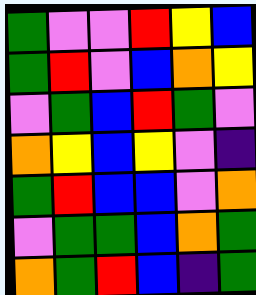[["green", "violet", "violet", "red", "yellow", "blue"], ["green", "red", "violet", "blue", "orange", "yellow"], ["violet", "green", "blue", "red", "green", "violet"], ["orange", "yellow", "blue", "yellow", "violet", "indigo"], ["green", "red", "blue", "blue", "violet", "orange"], ["violet", "green", "green", "blue", "orange", "green"], ["orange", "green", "red", "blue", "indigo", "green"]]